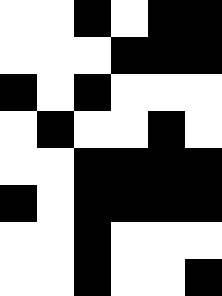[["white", "white", "black", "white", "black", "black"], ["white", "white", "white", "black", "black", "black"], ["black", "white", "black", "white", "white", "white"], ["white", "black", "white", "white", "black", "white"], ["white", "white", "black", "black", "black", "black"], ["black", "white", "black", "black", "black", "black"], ["white", "white", "black", "white", "white", "white"], ["white", "white", "black", "white", "white", "black"]]